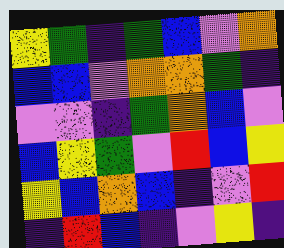[["yellow", "green", "indigo", "green", "blue", "violet", "orange"], ["blue", "blue", "violet", "orange", "orange", "green", "indigo"], ["violet", "violet", "indigo", "green", "orange", "blue", "violet"], ["blue", "yellow", "green", "violet", "red", "blue", "yellow"], ["yellow", "blue", "orange", "blue", "indigo", "violet", "red"], ["indigo", "red", "blue", "indigo", "violet", "yellow", "indigo"]]